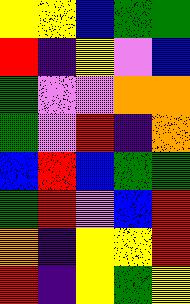[["yellow", "yellow", "blue", "green", "green"], ["red", "indigo", "yellow", "violet", "blue"], ["green", "violet", "violet", "orange", "orange"], ["green", "violet", "red", "indigo", "orange"], ["blue", "red", "blue", "green", "green"], ["green", "red", "violet", "blue", "red"], ["orange", "indigo", "yellow", "yellow", "red"], ["red", "indigo", "yellow", "green", "yellow"]]